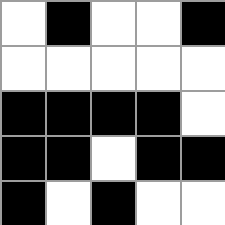[["white", "black", "white", "white", "black"], ["white", "white", "white", "white", "white"], ["black", "black", "black", "black", "white"], ["black", "black", "white", "black", "black"], ["black", "white", "black", "white", "white"]]